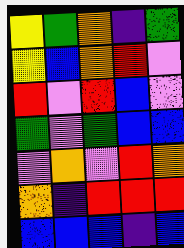[["yellow", "green", "orange", "indigo", "green"], ["yellow", "blue", "orange", "red", "violet"], ["red", "violet", "red", "blue", "violet"], ["green", "violet", "green", "blue", "blue"], ["violet", "orange", "violet", "red", "orange"], ["orange", "indigo", "red", "red", "red"], ["blue", "blue", "blue", "indigo", "blue"]]